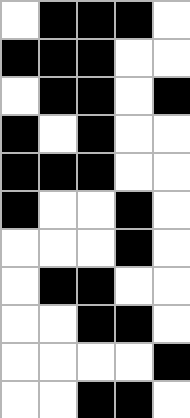[["white", "black", "black", "black", "white"], ["black", "black", "black", "white", "white"], ["white", "black", "black", "white", "black"], ["black", "white", "black", "white", "white"], ["black", "black", "black", "white", "white"], ["black", "white", "white", "black", "white"], ["white", "white", "white", "black", "white"], ["white", "black", "black", "white", "white"], ["white", "white", "black", "black", "white"], ["white", "white", "white", "white", "black"], ["white", "white", "black", "black", "white"]]